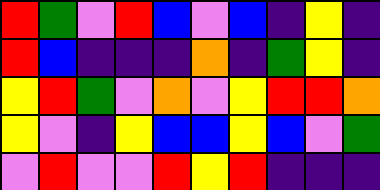[["red", "green", "violet", "red", "blue", "violet", "blue", "indigo", "yellow", "indigo"], ["red", "blue", "indigo", "indigo", "indigo", "orange", "indigo", "green", "yellow", "indigo"], ["yellow", "red", "green", "violet", "orange", "violet", "yellow", "red", "red", "orange"], ["yellow", "violet", "indigo", "yellow", "blue", "blue", "yellow", "blue", "violet", "green"], ["violet", "red", "violet", "violet", "red", "yellow", "red", "indigo", "indigo", "indigo"]]